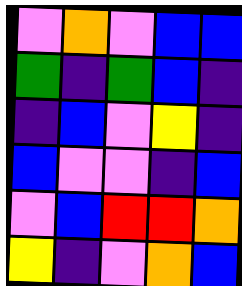[["violet", "orange", "violet", "blue", "blue"], ["green", "indigo", "green", "blue", "indigo"], ["indigo", "blue", "violet", "yellow", "indigo"], ["blue", "violet", "violet", "indigo", "blue"], ["violet", "blue", "red", "red", "orange"], ["yellow", "indigo", "violet", "orange", "blue"]]